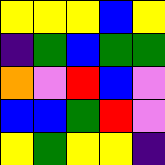[["yellow", "yellow", "yellow", "blue", "yellow"], ["indigo", "green", "blue", "green", "green"], ["orange", "violet", "red", "blue", "violet"], ["blue", "blue", "green", "red", "violet"], ["yellow", "green", "yellow", "yellow", "indigo"]]